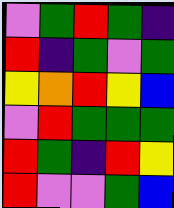[["violet", "green", "red", "green", "indigo"], ["red", "indigo", "green", "violet", "green"], ["yellow", "orange", "red", "yellow", "blue"], ["violet", "red", "green", "green", "green"], ["red", "green", "indigo", "red", "yellow"], ["red", "violet", "violet", "green", "blue"]]